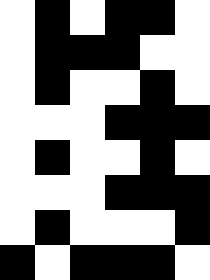[["white", "black", "white", "black", "black", "white"], ["white", "black", "black", "black", "white", "white"], ["white", "black", "white", "white", "black", "white"], ["white", "white", "white", "black", "black", "black"], ["white", "black", "white", "white", "black", "white"], ["white", "white", "white", "black", "black", "black"], ["white", "black", "white", "white", "white", "black"], ["black", "white", "black", "black", "black", "white"]]